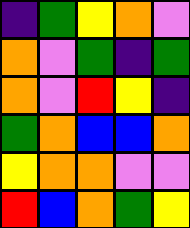[["indigo", "green", "yellow", "orange", "violet"], ["orange", "violet", "green", "indigo", "green"], ["orange", "violet", "red", "yellow", "indigo"], ["green", "orange", "blue", "blue", "orange"], ["yellow", "orange", "orange", "violet", "violet"], ["red", "blue", "orange", "green", "yellow"]]